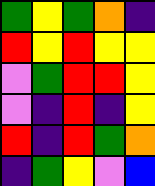[["green", "yellow", "green", "orange", "indigo"], ["red", "yellow", "red", "yellow", "yellow"], ["violet", "green", "red", "red", "yellow"], ["violet", "indigo", "red", "indigo", "yellow"], ["red", "indigo", "red", "green", "orange"], ["indigo", "green", "yellow", "violet", "blue"]]